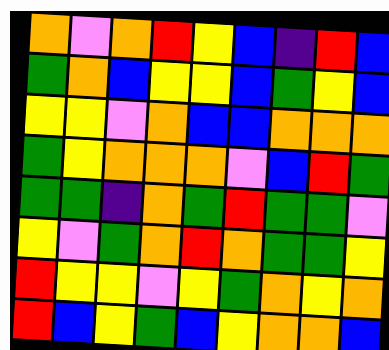[["orange", "violet", "orange", "red", "yellow", "blue", "indigo", "red", "blue"], ["green", "orange", "blue", "yellow", "yellow", "blue", "green", "yellow", "blue"], ["yellow", "yellow", "violet", "orange", "blue", "blue", "orange", "orange", "orange"], ["green", "yellow", "orange", "orange", "orange", "violet", "blue", "red", "green"], ["green", "green", "indigo", "orange", "green", "red", "green", "green", "violet"], ["yellow", "violet", "green", "orange", "red", "orange", "green", "green", "yellow"], ["red", "yellow", "yellow", "violet", "yellow", "green", "orange", "yellow", "orange"], ["red", "blue", "yellow", "green", "blue", "yellow", "orange", "orange", "blue"]]